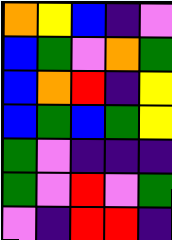[["orange", "yellow", "blue", "indigo", "violet"], ["blue", "green", "violet", "orange", "green"], ["blue", "orange", "red", "indigo", "yellow"], ["blue", "green", "blue", "green", "yellow"], ["green", "violet", "indigo", "indigo", "indigo"], ["green", "violet", "red", "violet", "green"], ["violet", "indigo", "red", "red", "indigo"]]